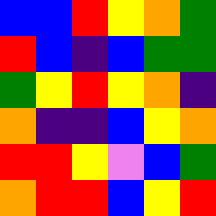[["blue", "blue", "red", "yellow", "orange", "green"], ["red", "blue", "indigo", "blue", "green", "green"], ["green", "yellow", "red", "yellow", "orange", "indigo"], ["orange", "indigo", "indigo", "blue", "yellow", "orange"], ["red", "red", "yellow", "violet", "blue", "green"], ["orange", "red", "red", "blue", "yellow", "red"]]